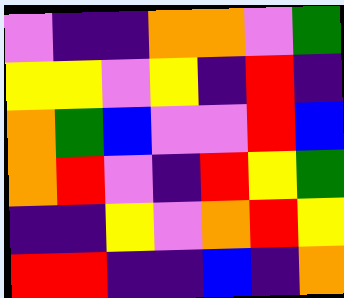[["violet", "indigo", "indigo", "orange", "orange", "violet", "green"], ["yellow", "yellow", "violet", "yellow", "indigo", "red", "indigo"], ["orange", "green", "blue", "violet", "violet", "red", "blue"], ["orange", "red", "violet", "indigo", "red", "yellow", "green"], ["indigo", "indigo", "yellow", "violet", "orange", "red", "yellow"], ["red", "red", "indigo", "indigo", "blue", "indigo", "orange"]]